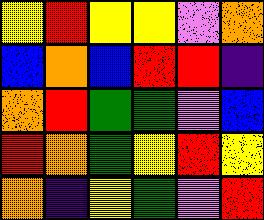[["yellow", "red", "yellow", "yellow", "violet", "orange"], ["blue", "orange", "blue", "red", "red", "indigo"], ["orange", "red", "green", "green", "violet", "blue"], ["red", "orange", "green", "yellow", "red", "yellow"], ["orange", "indigo", "yellow", "green", "violet", "red"]]